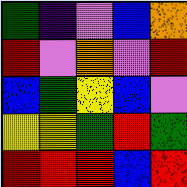[["green", "indigo", "violet", "blue", "orange"], ["red", "violet", "orange", "violet", "red"], ["blue", "green", "yellow", "blue", "violet"], ["yellow", "yellow", "green", "red", "green"], ["red", "red", "red", "blue", "red"]]